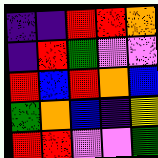[["indigo", "indigo", "red", "red", "orange"], ["indigo", "red", "green", "violet", "violet"], ["red", "blue", "red", "orange", "blue"], ["green", "orange", "blue", "indigo", "yellow"], ["red", "red", "violet", "violet", "green"]]